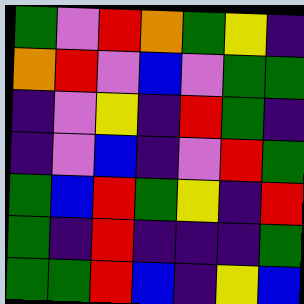[["green", "violet", "red", "orange", "green", "yellow", "indigo"], ["orange", "red", "violet", "blue", "violet", "green", "green"], ["indigo", "violet", "yellow", "indigo", "red", "green", "indigo"], ["indigo", "violet", "blue", "indigo", "violet", "red", "green"], ["green", "blue", "red", "green", "yellow", "indigo", "red"], ["green", "indigo", "red", "indigo", "indigo", "indigo", "green"], ["green", "green", "red", "blue", "indigo", "yellow", "blue"]]